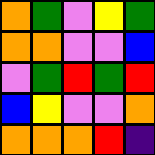[["orange", "green", "violet", "yellow", "green"], ["orange", "orange", "violet", "violet", "blue"], ["violet", "green", "red", "green", "red"], ["blue", "yellow", "violet", "violet", "orange"], ["orange", "orange", "orange", "red", "indigo"]]